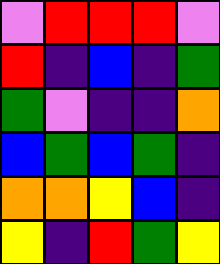[["violet", "red", "red", "red", "violet"], ["red", "indigo", "blue", "indigo", "green"], ["green", "violet", "indigo", "indigo", "orange"], ["blue", "green", "blue", "green", "indigo"], ["orange", "orange", "yellow", "blue", "indigo"], ["yellow", "indigo", "red", "green", "yellow"]]